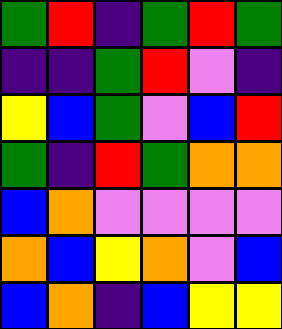[["green", "red", "indigo", "green", "red", "green"], ["indigo", "indigo", "green", "red", "violet", "indigo"], ["yellow", "blue", "green", "violet", "blue", "red"], ["green", "indigo", "red", "green", "orange", "orange"], ["blue", "orange", "violet", "violet", "violet", "violet"], ["orange", "blue", "yellow", "orange", "violet", "blue"], ["blue", "orange", "indigo", "blue", "yellow", "yellow"]]